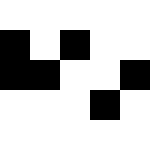[["white", "white", "white", "white", "white"], ["black", "white", "black", "white", "white"], ["black", "black", "white", "white", "black"], ["white", "white", "white", "black", "white"], ["white", "white", "white", "white", "white"]]